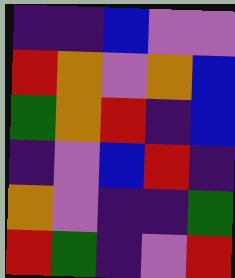[["indigo", "indigo", "blue", "violet", "violet"], ["red", "orange", "violet", "orange", "blue"], ["green", "orange", "red", "indigo", "blue"], ["indigo", "violet", "blue", "red", "indigo"], ["orange", "violet", "indigo", "indigo", "green"], ["red", "green", "indigo", "violet", "red"]]